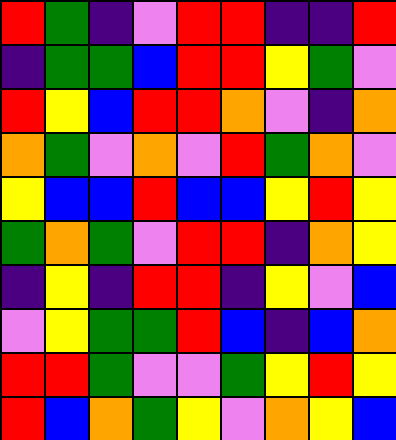[["red", "green", "indigo", "violet", "red", "red", "indigo", "indigo", "red"], ["indigo", "green", "green", "blue", "red", "red", "yellow", "green", "violet"], ["red", "yellow", "blue", "red", "red", "orange", "violet", "indigo", "orange"], ["orange", "green", "violet", "orange", "violet", "red", "green", "orange", "violet"], ["yellow", "blue", "blue", "red", "blue", "blue", "yellow", "red", "yellow"], ["green", "orange", "green", "violet", "red", "red", "indigo", "orange", "yellow"], ["indigo", "yellow", "indigo", "red", "red", "indigo", "yellow", "violet", "blue"], ["violet", "yellow", "green", "green", "red", "blue", "indigo", "blue", "orange"], ["red", "red", "green", "violet", "violet", "green", "yellow", "red", "yellow"], ["red", "blue", "orange", "green", "yellow", "violet", "orange", "yellow", "blue"]]